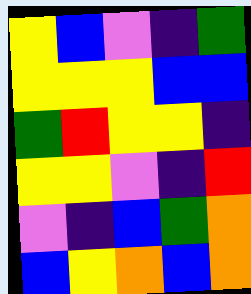[["yellow", "blue", "violet", "indigo", "green"], ["yellow", "yellow", "yellow", "blue", "blue"], ["green", "red", "yellow", "yellow", "indigo"], ["yellow", "yellow", "violet", "indigo", "red"], ["violet", "indigo", "blue", "green", "orange"], ["blue", "yellow", "orange", "blue", "orange"]]